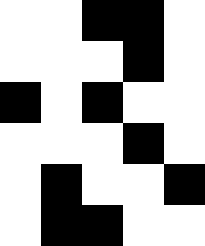[["white", "white", "black", "black", "white"], ["white", "white", "white", "black", "white"], ["black", "white", "black", "white", "white"], ["white", "white", "white", "black", "white"], ["white", "black", "white", "white", "black"], ["white", "black", "black", "white", "white"]]